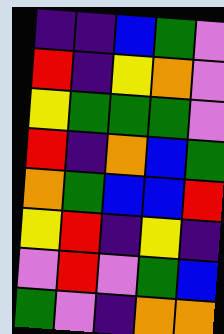[["indigo", "indigo", "blue", "green", "violet"], ["red", "indigo", "yellow", "orange", "violet"], ["yellow", "green", "green", "green", "violet"], ["red", "indigo", "orange", "blue", "green"], ["orange", "green", "blue", "blue", "red"], ["yellow", "red", "indigo", "yellow", "indigo"], ["violet", "red", "violet", "green", "blue"], ["green", "violet", "indigo", "orange", "orange"]]